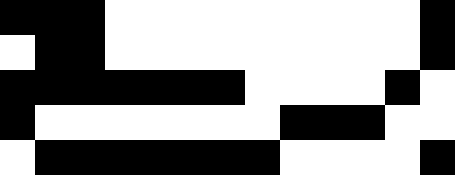[["black", "black", "black", "white", "white", "white", "white", "white", "white", "white", "white", "white", "black"], ["white", "black", "black", "white", "white", "white", "white", "white", "white", "white", "white", "white", "black"], ["black", "black", "black", "black", "black", "black", "black", "white", "white", "white", "white", "black", "white"], ["black", "white", "white", "white", "white", "white", "white", "white", "black", "black", "black", "white", "white"], ["white", "black", "black", "black", "black", "black", "black", "black", "white", "white", "white", "white", "black"]]